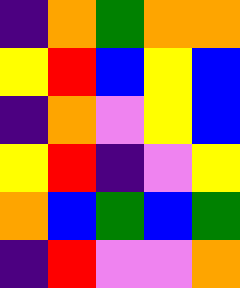[["indigo", "orange", "green", "orange", "orange"], ["yellow", "red", "blue", "yellow", "blue"], ["indigo", "orange", "violet", "yellow", "blue"], ["yellow", "red", "indigo", "violet", "yellow"], ["orange", "blue", "green", "blue", "green"], ["indigo", "red", "violet", "violet", "orange"]]